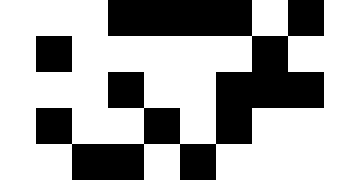[["white", "white", "white", "black", "black", "black", "black", "white", "black", "white"], ["white", "black", "white", "white", "white", "white", "white", "black", "white", "white"], ["white", "white", "white", "black", "white", "white", "black", "black", "black", "white"], ["white", "black", "white", "white", "black", "white", "black", "white", "white", "white"], ["white", "white", "black", "black", "white", "black", "white", "white", "white", "white"]]